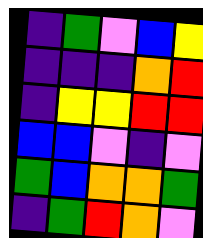[["indigo", "green", "violet", "blue", "yellow"], ["indigo", "indigo", "indigo", "orange", "red"], ["indigo", "yellow", "yellow", "red", "red"], ["blue", "blue", "violet", "indigo", "violet"], ["green", "blue", "orange", "orange", "green"], ["indigo", "green", "red", "orange", "violet"]]